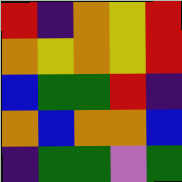[["red", "indigo", "orange", "yellow", "red"], ["orange", "yellow", "orange", "yellow", "red"], ["blue", "green", "green", "red", "indigo"], ["orange", "blue", "orange", "orange", "blue"], ["indigo", "green", "green", "violet", "green"]]